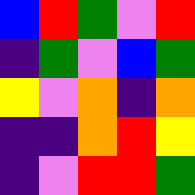[["blue", "red", "green", "violet", "red"], ["indigo", "green", "violet", "blue", "green"], ["yellow", "violet", "orange", "indigo", "orange"], ["indigo", "indigo", "orange", "red", "yellow"], ["indigo", "violet", "red", "red", "green"]]